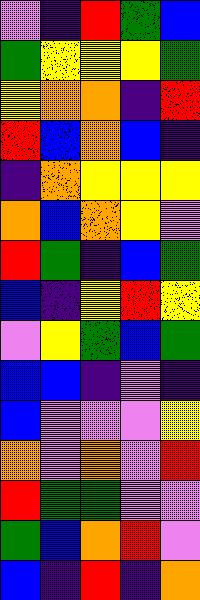[["violet", "indigo", "red", "green", "blue"], ["green", "yellow", "yellow", "yellow", "green"], ["yellow", "orange", "orange", "indigo", "red"], ["red", "blue", "orange", "blue", "indigo"], ["indigo", "orange", "yellow", "yellow", "yellow"], ["orange", "blue", "orange", "yellow", "violet"], ["red", "green", "indigo", "blue", "green"], ["blue", "indigo", "yellow", "red", "yellow"], ["violet", "yellow", "green", "blue", "green"], ["blue", "blue", "indigo", "violet", "indigo"], ["blue", "violet", "violet", "violet", "yellow"], ["orange", "violet", "orange", "violet", "red"], ["red", "green", "green", "violet", "violet"], ["green", "blue", "orange", "red", "violet"], ["blue", "indigo", "red", "indigo", "orange"]]